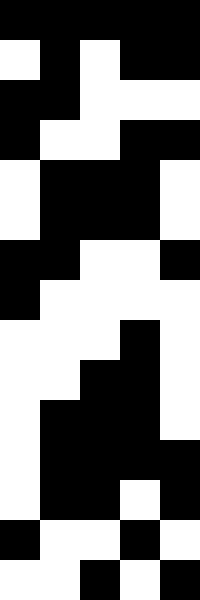[["black", "black", "black", "black", "black"], ["white", "black", "white", "black", "black"], ["black", "black", "white", "white", "white"], ["black", "white", "white", "black", "black"], ["white", "black", "black", "black", "white"], ["white", "black", "black", "black", "white"], ["black", "black", "white", "white", "black"], ["black", "white", "white", "white", "white"], ["white", "white", "white", "black", "white"], ["white", "white", "black", "black", "white"], ["white", "black", "black", "black", "white"], ["white", "black", "black", "black", "black"], ["white", "black", "black", "white", "black"], ["black", "white", "white", "black", "white"], ["white", "white", "black", "white", "black"]]